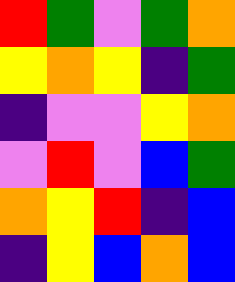[["red", "green", "violet", "green", "orange"], ["yellow", "orange", "yellow", "indigo", "green"], ["indigo", "violet", "violet", "yellow", "orange"], ["violet", "red", "violet", "blue", "green"], ["orange", "yellow", "red", "indigo", "blue"], ["indigo", "yellow", "blue", "orange", "blue"]]